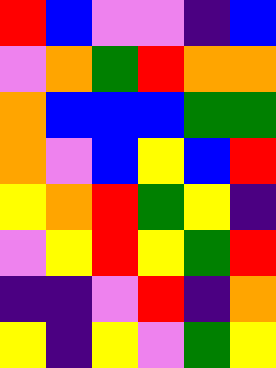[["red", "blue", "violet", "violet", "indigo", "blue"], ["violet", "orange", "green", "red", "orange", "orange"], ["orange", "blue", "blue", "blue", "green", "green"], ["orange", "violet", "blue", "yellow", "blue", "red"], ["yellow", "orange", "red", "green", "yellow", "indigo"], ["violet", "yellow", "red", "yellow", "green", "red"], ["indigo", "indigo", "violet", "red", "indigo", "orange"], ["yellow", "indigo", "yellow", "violet", "green", "yellow"]]